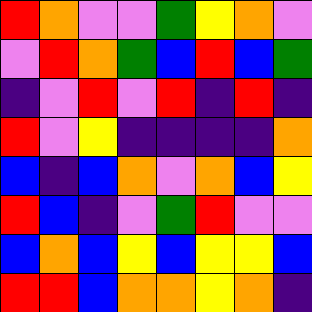[["red", "orange", "violet", "violet", "green", "yellow", "orange", "violet"], ["violet", "red", "orange", "green", "blue", "red", "blue", "green"], ["indigo", "violet", "red", "violet", "red", "indigo", "red", "indigo"], ["red", "violet", "yellow", "indigo", "indigo", "indigo", "indigo", "orange"], ["blue", "indigo", "blue", "orange", "violet", "orange", "blue", "yellow"], ["red", "blue", "indigo", "violet", "green", "red", "violet", "violet"], ["blue", "orange", "blue", "yellow", "blue", "yellow", "yellow", "blue"], ["red", "red", "blue", "orange", "orange", "yellow", "orange", "indigo"]]